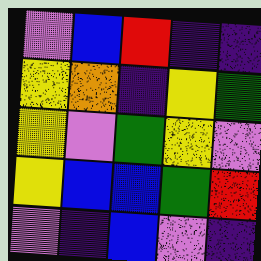[["violet", "blue", "red", "indigo", "indigo"], ["yellow", "orange", "indigo", "yellow", "green"], ["yellow", "violet", "green", "yellow", "violet"], ["yellow", "blue", "blue", "green", "red"], ["violet", "indigo", "blue", "violet", "indigo"]]